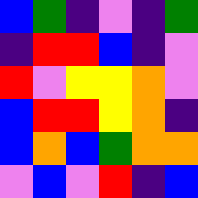[["blue", "green", "indigo", "violet", "indigo", "green"], ["indigo", "red", "red", "blue", "indigo", "violet"], ["red", "violet", "yellow", "yellow", "orange", "violet"], ["blue", "red", "red", "yellow", "orange", "indigo"], ["blue", "orange", "blue", "green", "orange", "orange"], ["violet", "blue", "violet", "red", "indigo", "blue"]]